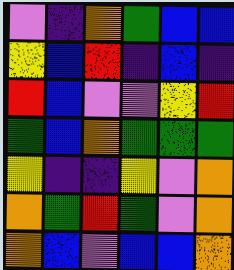[["violet", "indigo", "orange", "green", "blue", "blue"], ["yellow", "blue", "red", "indigo", "blue", "indigo"], ["red", "blue", "violet", "violet", "yellow", "red"], ["green", "blue", "orange", "green", "green", "green"], ["yellow", "indigo", "indigo", "yellow", "violet", "orange"], ["orange", "green", "red", "green", "violet", "orange"], ["orange", "blue", "violet", "blue", "blue", "orange"]]